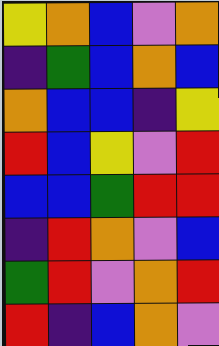[["yellow", "orange", "blue", "violet", "orange"], ["indigo", "green", "blue", "orange", "blue"], ["orange", "blue", "blue", "indigo", "yellow"], ["red", "blue", "yellow", "violet", "red"], ["blue", "blue", "green", "red", "red"], ["indigo", "red", "orange", "violet", "blue"], ["green", "red", "violet", "orange", "red"], ["red", "indigo", "blue", "orange", "violet"]]